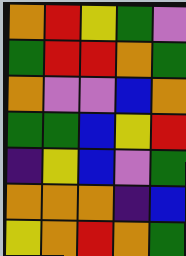[["orange", "red", "yellow", "green", "violet"], ["green", "red", "red", "orange", "green"], ["orange", "violet", "violet", "blue", "orange"], ["green", "green", "blue", "yellow", "red"], ["indigo", "yellow", "blue", "violet", "green"], ["orange", "orange", "orange", "indigo", "blue"], ["yellow", "orange", "red", "orange", "green"]]